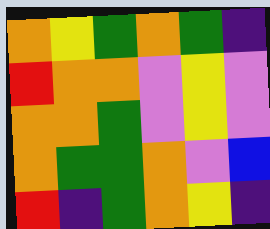[["orange", "yellow", "green", "orange", "green", "indigo"], ["red", "orange", "orange", "violet", "yellow", "violet"], ["orange", "orange", "green", "violet", "yellow", "violet"], ["orange", "green", "green", "orange", "violet", "blue"], ["red", "indigo", "green", "orange", "yellow", "indigo"]]